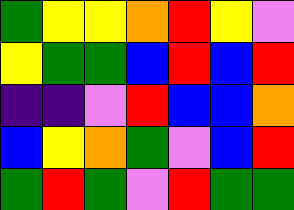[["green", "yellow", "yellow", "orange", "red", "yellow", "violet"], ["yellow", "green", "green", "blue", "red", "blue", "red"], ["indigo", "indigo", "violet", "red", "blue", "blue", "orange"], ["blue", "yellow", "orange", "green", "violet", "blue", "red"], ["green", "red", "green", "violet", "red", "green", "green"]]